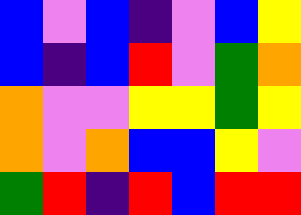[["blue", "violet", "blue", "indigo", "violet", "blue", "yellow"], ["blue", "indigo", "blue", "red", "violet", "green", "orange"], ["orange", "violet", "violet", "yellow", "yellow", "green", "yellow"], ["orange", "violet", "orange", "blue", "blue", "yellow", "violet"], ["green", "red", "indigo", "red", "blue", "red", "red"]]